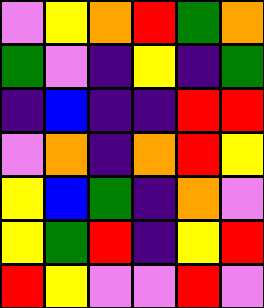[["violet", "yellow", "orange", "red", "green", "orange"], ["green", "violet", "indigo", "yellow", "indigo", "green"], ["indigo", "blue", "indigo", "indigo", "red", "red"], ["violet", "orange", "indigo", "orange", "red", "yellow"], ["yellow", "blue", "green", "indigo", "orange", "violet"], ["yellow", "green", "red", "indigo", "yellow", "red"], ["red", "yellow", "violet", "violet", "red", "violet"]]